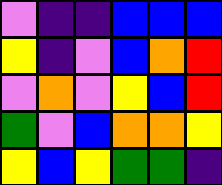[["violet", "indigo", "indigo", "blue", "blue", "blue"], ["yellow", "indigo", "violet", "blue", "orange", "red"], ["violet", "orange", "violet", "yellow", "blue", "red"], ["green", "violet", "blue", "orange", "orange", "yellow"], ["yellow", "blue", "yellow", "green", "green", "indigo"]]